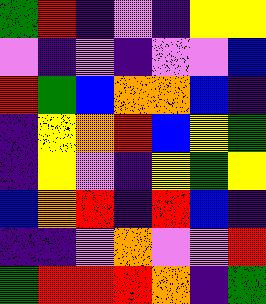[["green", "red", "indigo", "violet", "indigo", "yellow", "yellow"], ["violet", "indigo", "violet", "indigo", "violet", "violet", "blue"], ["red", "green", "blue", "orange", "orange", "blue", "indigo"], ["indigo", "yellow", "orange", "red", "blue", "yellow", "green"], ["indigo", "yellow", "violet", "indigo", "yellow", "green", "yellow"], ["blue", "orange", "red", "indigo", "red", "blue", "indigo"], ["indigo", "indigo", "violet", "orange", "violet", "violet", "red"], ["green", "red", "red", "red", "orange", "indigo", "green"]]